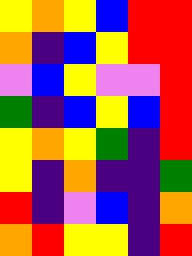[["yellow", "orange", "yellow", "blue", "red", "red"], ["orange", "indigo", "blue", "yellow", "red", "red"], ["violet", "blue", "yellow", "violet", "violet", "red"], ["green", "indigo", "blue", "yellow", "blue", "red"], ["yellow", "orange", "yellow", "green", "indigo", "red"], ["yellow", "indigo", "orange", "indigo", "indigo", "green"], ["red", "indigo", "violet", "blue", "indigo", "orange"], ["orange", "red", "yellow", "yellow", "indigo", "red"]]